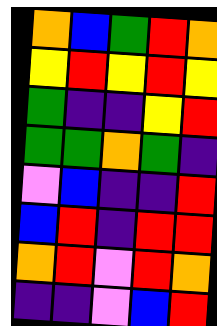[["orange", "blue", "green", "red", "orange"], ["yellow", "red", "yellow", "red", "yellow"], ["green", "indigo", "indigo", "yellow", "red"], ["green", "green", "orange", "green", "indigo"], ["violet", "blue", "indigo", "indigo", "red"], ["blue", "red", "indigo", "red", "red"], ["orange", "red", "violet", "red", "orange"], ["indigo", "indigo", "violet", "blue", "red"]]